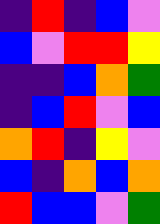[["indigo", "red", "indigo", "blue", "violet"], ["blue", "violet", "red", "red", "yellow"], ["indigo", "indigo", "blue", "orange", "green"], ["indigo", "blue", "red", "violet", "blue"], ["orange", "red", "indigo", "yellow", "violet"], ["blue", "indigo", "orange", "blue", "orange"], ["red", "blue", "blue", "violet", "green"]]